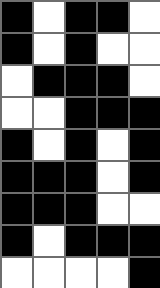[["black", "white", "black", "black", "white"], ["black", "white", "black", "white", "white"], ["white", "black", "black", "black", "white"], ["white", "white", "black", "black", "black"], ["black", "white", "black", "white", "black"], ["black", "black", "black", "white", "black"], ["black", "black", "black", "white", "white"], ["black", "white", "black", "black", "black"], ["white", "white", "white", "white", "black"]]